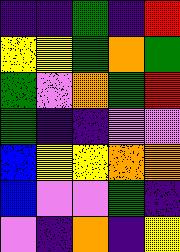[["indigo", "indigo", "green", "indigo", "red"], ["yellow", "yellow", "green", "orange", "green"], ["green", "violet", "orange", "green", "red"], ["green", "indigo", "indigo", "violet", "violet"], ["blue", "yellow", "yellow", "orange", "orange"], ["blue", "violet", "violet", "green", "indigo"], ["violet", "indigo", "orange", "indigo", "yellow"]]